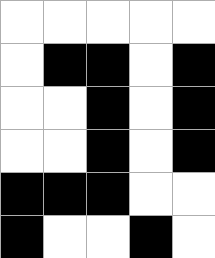[["white", "white", "white", "white", "white"], ["white", "black", "black", "white", "black"], ["white", "white", "black", "white", "black"], ["white", "white", "black", "white", "black"], ["black", "black", "black", "white", "white"], ["black", "white", "white", "black", "white"]]